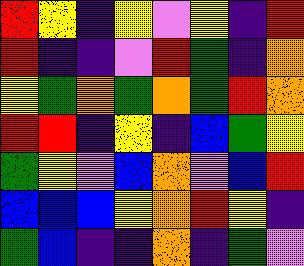[["red", "yellow", "indigo", "yellow", "violet", "yellow", "indigo", "red"], ["red", "indigo", "indigo", "violet", "red", "green", "indigo", "orange"], ["yellow", "green", "orange", "green", "orange", "green", "red", "orange"], ["red", "red", "indigo", "yellow", "indigo", "blue", "green", "yellow"], ["green", "yellow", "violet", "blue", "orange", "violet", "blue", "red"], ["blue", "blue", "blue", "yellow", "orange", "red", "yellow", "indigo"], ["green", "blue", "indigo", "indigo", "orange", "indigo", "green", "violet"]]